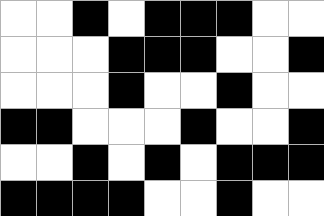[["white", "white", "black", "white", "black", "black", "black", "white", "white"], ["white", "white", "white", "black", "black", "black", "white", "white", "black"], ["white", "white", "white", "black", "white", "white", "black", "white", "white"], ["black", "black", "white", "white", "white", "black", "white", "white", "black"], ["white", "white", "black", "white", "black", "white", "black", "black", "black"], ["black", "black", "black", "black", "white", "white", "black", "white", "white"]]